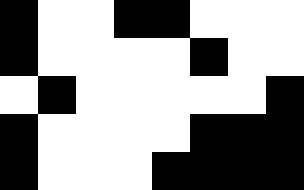[["black", "white", "white", "black", "black", "white", "white", "white"], ["black", "white", "white", "white", "white", "black", "white", "white"], ["white", "black", "white", "white", "white", "white", "white", "black"], ["black", "white", "white", "white", "white", "black", "black", "black"], ["black", "white", "white", "white", "black", "black", "black", "black"]]